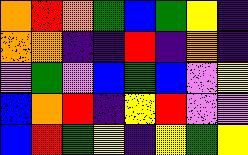[["orange", "red", "orange", "green", "blue", "green", "yellow", "indigo"], ["orange", "orange", "indigo", "indigo", "red", "indigo", "orange", "indigo"], ["violet", "green", "violet", "blue", "green", "blue", "violet", "yellow"], ["blue", "orange", "red", "indigo", "yellow", "red", "violet", "violet"], ["blue", "red", "green", "yellow", "indigo", "yellow", "green", "yellow"]]